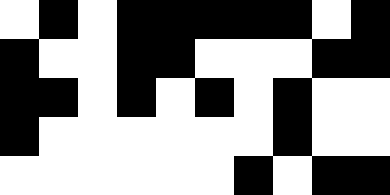[["white", "black", "white", "black", "black", "black", "black", "black", "white", "black"], ["black", "white", "white", "black", "black", "white", "white", "white", "black", "black"], ["black", "black", "white", "black", "white", "black", "white", "black", "white", "white"], ["black", "white", "white", "white", "white", "white", "white", "black", "white", "white"], ["white", "white", "white", "white", "white", "white", "black", "white", "black", "black"]]